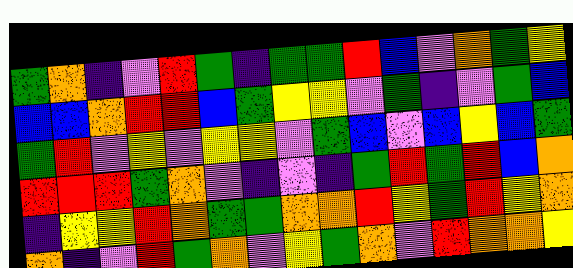[["green", "orange", "indigo", "violet", "red", "green", "indigo", "green", "green", "red", "blue", "violet", "orange", "green", "yellow"], ["blue", "blue", "orange", "red", "red", "blue", "green", "yellow", "yellow", "violet", "green", "indigo", "violet", "green", "blue"], ["green", "red", "violet", "yellow", "violet", "yellow", "yellow", "violet", "green", "blue", "violet", "blue", "yellow", "blue", "green"], ["red", "red", "red", "green", "orange", "violet", "indigo", "violet", "indigo", "green", "red", "green", "red", "blue", "orange"], ["indigo", "yellow", "yellow", "red", "orange", "green", "green", "orange", "orange", "red", "yellow", "green", "red", "yellow", "orange"], ["orange", "indigo", "violet", "red", "green", "orange", "violet", "yellow", "green", "orange", "violet", "red", "orange", "orange", "yellow"]]